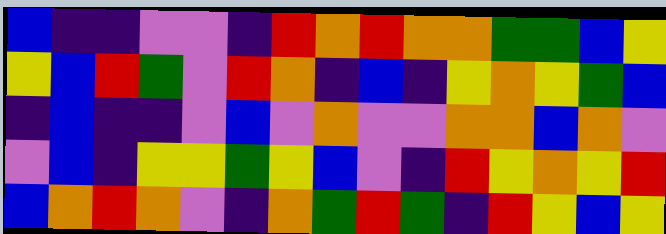[["blue", "indigo", "indigo", "violet", "violet", "indigo", "red", "orange", "red", "orange", "orange", "green", "green", "blue", "yellow"], ["yellow", "blue", "red", "green", "violet", "red", "orange", "indigo", "blue", "indigo", "yellow", "orange", "yellow", "green", "blue"], ["indigo", "blue", "indigo", "indigo", "violet", "blue", "violet", "orange", "violet", "violet", "orange", "orange", "blue", "orange", "violet"], ["violet", "blue", "indigo", "yellow", "yellow", "green", "yellow", "blue", "violet", "indigo", "red", "yellow", "orange", "yellow", "red"], ["blue", "orange", "red", "orange", "violet", "indigo", "orange", "green", "red", "green", "indigo", "red", "yellow", "blue", "yellow"]]